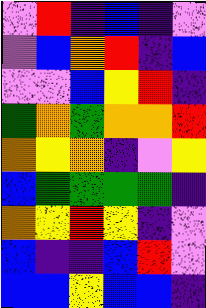[["violet", "red", "indigo", "blue", "indigo", "violet"], ["violet", "blue", "orange", "red", "indigo", "blue"], ["violet", "violet", "blue", "yellow", "red", "indigo"], ["green", "orange", "green", "orange", "orange", "red"], ["orange", "yellow", "orange", "indigo", "violet", "yellow"], ["blue", "green", "green", "green", "green", "indigo"], ["orange", "yellow", "red", "yellow", "indigo", "violet"], ["blue", "indigo", "indigo", "blue", "red", "violet"], ["blue", "blue", "yellow", "blue", "blue", "indigo"]]